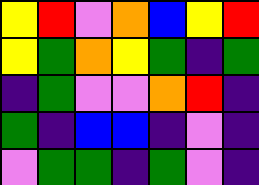[["yellow", "red", "violet", "orange", "blue", "yellow", "red"], ["yellow", "green", "orange", "yellow", "green", "indigo", "green"], ["indigo", "green", "violet", "violet", "orange", "red", "indigo"], ["green", "indigo", "blue", "blue", "indigo", "violet", "indigo"], ["violet", "green", "green", "indigo", "green", "violet", "indigo"]]